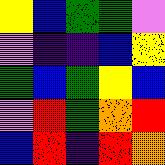[["yellow", "blue", "green", "green", "violet"], ["violet", "indigo", "indigo", "blue", "yellow"], ["green", "blue", "green", "yellow", "blue"], ["violet", "red", "green", "orange", "red"], ["blue", "red", "indigo", "red", "orange"]]